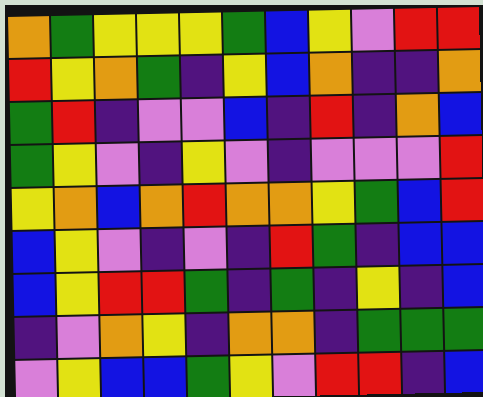[["orange", "green", "yellow", "yellow", "yellow", "green", "blue", "yellow", "violet", "red", "red"], ["red", "yellow", "orange", "green", "indigo", "yellow", "blue", "orange", "indigo", "indigo", "orange"], ["green", "red", "indigo", "violet", "violet", "blue", "indigo", "red", "indigo", "orange", "blue"], ["green", "yellow", "violet", "indigo", "yellow", "violet", "indigo", "violet", "violet", "violet", "red"], ["yellow", "orange", "blue", "orange", "red", "orange", "orange", "yellow", "green", "blue", "red"], ["blue", "yellow", "violet", "indigo", "violet", "indigo", "red", "green", "indigo", "blue", "blue"], ["blue", "yellow", "red", "red", "green", "indigo", "green", "indigo", "yellow", "indigo", "blue"], ["indigo", "violet", "orange", "yellow", "indigo", "orange", "orange", "indigo", "green", "green", "green"], ["violet", "yellow", "blue", "blue", "green", "yellow", "violet", "red", "red", "indigo", "blue"]]